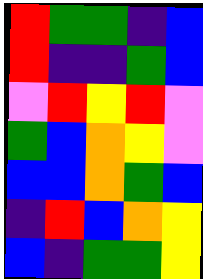[["red", "green", "green", "indigo", "blue"], ["red", "indigo", "indigo", "green", "blue"], ["violet", "red", "yellow", "red", "violet"], ["green", "blue", "orange", "yellow", "violet"], ["blue", "blue", "orange", "green", "blue"], ["indigo", "red", "blue", "orange", "yellow"], ["blue", "indigo", "green", "green", "yellow"]]